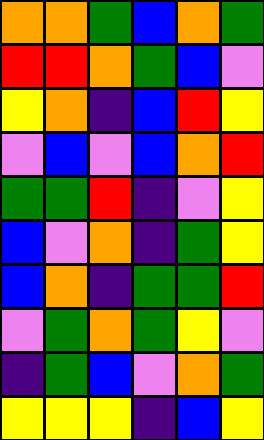[["orange", "orange", "green", "blue", "orange", "green"], ["red", "red", "orange", "green", "blue", "violet"], ["yellow", "orange", "indigo", "blue", "red", "yellow"], ["violet", "blue", "violet", "blue", "orange", "red"], ["green", "green", "red", "indigo", "violet", "yellow"], ["blue", "violet", "orange", "indigo", "green", "yellow"], ["blue", "orange", "indigo", "green", "green", "red"], ["violet", "green", "orange", "green", "yellow", "violet"], ["indigo", "green", "blue", "violet", "orange", "green"], ["yellow", "yellow", "yellow", "indigo", "blue", "yellow"]]